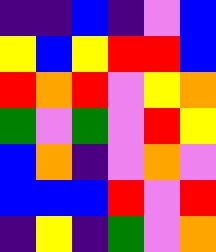[["indigo", "indigo", "blue", "indigo", "violet", "blue"], ["yellow", "blue", "yellow", "red", "red", "blue"], ["red", "orange", "red", "violet", "yellow", "orange"], ["green", "violet", "green", "violet", "red", "yellow"], ["blue", "orange", "indigo", "violet", "orange", "violet"], ["blue", "blue", "blue", "red", "violet", "red"], ["indigo", "yellow", "indigo", "green", "violet", "orange"]]